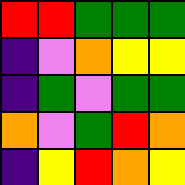[["red", "red", "green", "green", "green"], ["indigo", "violet", "orange", "yellow", "yellow"], ["indigo", "green", "violet", "green", "green"], ["orange", "violet", "green", "red", "orange"], ["indigo", "yellow", "red", "orange", "yellow"]]